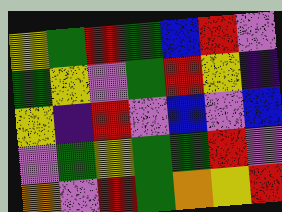[["yellow", "green", "red", "green", "blue", "red", "violet"], ["green", "yellow", "violet", "green", "red", "yellow", "indigo"], ["yellow", "indigo", "red", "violet", "blue", "violet", "blue"], ["violet", "green", "yellow", "green", "green", "red", "violet"], ["orange", "violet", "red", "green", "orange", "yellow", "red"]]